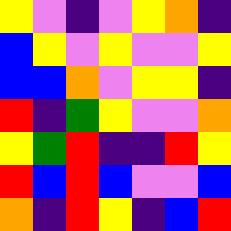[["yellow", "violet", "indigo", "violet", "yellow", "orange", "indigo"], ["blue", "yellow", "violet", "yellow", "violet", "violet", "yellow"], ["blue", "blue", "orange", "violet", "yellow", "yellow", "indigo"], ["red", "indigo", "green", "yellow", "violet", "violet", "orange"], ["yellow", "green", "red", "indigo", "indigo", "red", "yellow"], ["red", "blue", "red", "blue", "violet", "violet", "blue"], ["orange", "indigo", "red", "yellow", "indigo", "blue", "red"]]